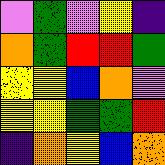[["violet", "green", "violet", "yellow", "indigo"], ["orange", "green", "red", "red", "green"], ["yellow", "yellow", "blue", "orange", "violet"], ["yellow", "yellow", "green", "green", "red"], ["indigo", "orange", "yellow", "blue", "orange"]]